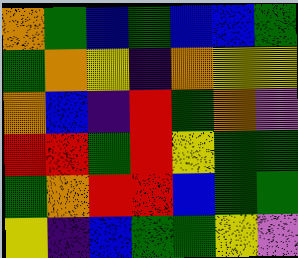[["orange", "green", "blue", "green", "blue", "blue", "green"], ["green", "orange", "yellow", "indigo", "orange", "yellow", "yellow"], ["orange", "blue", "indigo", "red", "green", "orange", "violet"], ["red", "red", "green", "red", "yellow", "green", "green"], ["green", "orange", "red", "red", "blue", "green", "green"], ["yellow", "indigo", "blue", "green", "green", "yellow", "violet"]]